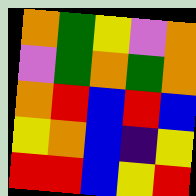[["orange", "green", "yellow", "violet", "orange"], ["violet", "green", "orange", "green", "orange"], ["orange", "red", "blue", "red", "blue"], ["yellow", "orange", "blue", "indigo", "yellow"], ["red", "red", "blue", "yellow", "red"]]